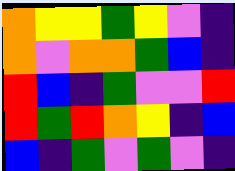[["orange", "yellow", "yellow", "green", "yellow", "violet", "indigo"], ["orange", "violet", "orange", "orange", "green", "blue", "indigo"], ["red", "blue", "indigo", "green", "violet", "violet", "red"], ["red", "green", "red", "orange", "yellow", "indigo", "blue"], ["blue", "indigo", "green", "violet", "green", "violet", "indigo"]]